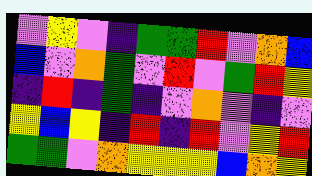[["violet", "yellow", "violet", "indigo", "green", "green", "red", "violet", "orange", "blue"], ["blue", "violet", "orange", "green", "violet", "red", "violet", "green", "red", "yellow"], ["indigo", "red", "indigo", "green", "indigo", "violet", "orange", "violet", "indigo", "violet"], ["yellow", "blue", "yellow", "indigo", "red", "indigo", "red", "violet", "yellow", "red"], ["green", "green", "violet", "orange", "yellow", "yellow", "yellow", "blue", "orange", "yellow"]]